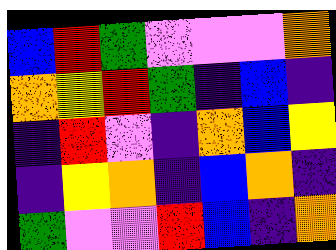[["blue", "red", "green", "violet", "violet", "violet", "orange"], ["orange", "yellow", "red", "green", "indigo", "blue", "indigo"], ["indigo", "red", "violet", "indigo", "orange", "blue", "yellow"], ["indigo", "yellow", "orange", "indigo", "blue", "orange", "indigo"], ["green", "violet", "violet", "red", "blue", "indigo", "orange"]]